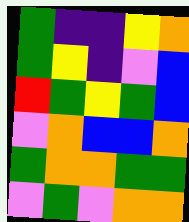[["green", "indigo", "indigo", "yellow", "orange"], ["green", "yellow", "indigo", "violet", "blue"], ["red", "green", "yellow", "green", "blue"], ["violet", "orange", "blue", "blue", "orange"], ["green", "orange", "orange", "green", "green"], ["violet", "green", "violet", "orange", "orange"]]